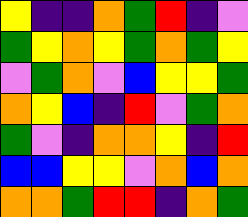[["yellow", "indigo", "indigo", "orange", "green", "red", "indigo", "violet"], ["green", "yellow", "orange", "yellow", "green", "orange", "green", "yellow"], ["violet", "green", "orange", "violet", "blue", "yellow", "yellow", "green"], ["orange", "yellow", "blue", "indigo", "red", "violet", "green", "orange"], ["green", "violet", "indigo", "orange", "orange", "yellow", "indigo", "red"], ["blue", "blue", "yellow", "yellow", "violet", "orange", "blue", "orange"], ["orange", "orange", "green", "red", "red", "indigo", "orange", "green"]]